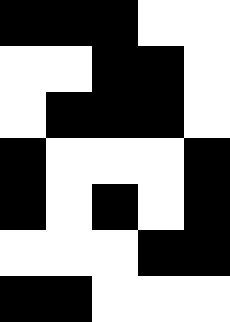[["black", "black", "black", "white", "white"], ["white", "white", "black", "black", "white"], ["white", "black", "black", "black", "white"], ["black", "white", "white", "white", "black"], ["black", "white", "black", "white", "black"], ["white", "white", "white", "black", "black"], ["black", "black", "white", "white", "white"]]